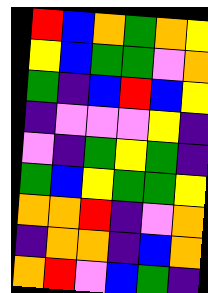[["red", "blue", "orange", "green", "orange", "yellow"], ["yellow", "blue", "green", "green", "violet", "orange"], ["green", "indigo", "blue", "red", "blue", "yellow"], ["indigo", "violet", "violet", "violet", "yellow", "indigo"], ["violet", "indigo", "green", "yellow", "green", "indigo"], ["green", "blue", "yellow", "green", "green", "yellow"], ["orange", "orange", "red", "indigo", "violet", "orange"], ["indigo", "orange", "orange", "indigo", "blue", "orange"], ["orange", "red", "violet", "blue", "green", "indigo"]]